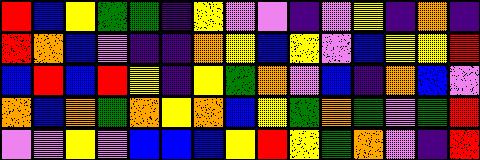[["red", "blue", "yellow", "green", "green", "indigo", "yellow", "violet", "violet", "indigo", "violet", "yellow", "indigo", "orange", "indigo"], ["red", "orange", "blue", "violet", "indigo", "indigo", "orange", "yellow", "blue", "yellow", "violet", "blue", "yellow", "yellow", "red"], ["blue", "red", "blue", "red", "yellow", "indigo", "yellow", "green", "orange", "violet", "blue", "indigo", "orange", "blue", "violet"], ["orange", "blue", "orange", "green", "orange", "yellow", "orange", "blue", "yellow", "green", "orange", "green", "violet", "green", "red"], ["violet", "violet", "yellow", "violet", "blue", "blue", "blue", "yellow", "red", "yellow", "green", "orange", "violet", "indigo", "red"]]